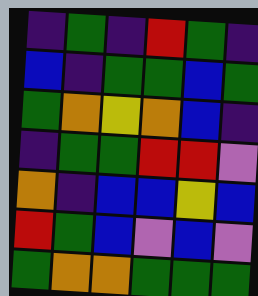[["indigo", "green", "indigo", "red", "green", "indigo"], ["blue", "indigo", "green", "green", "blue", "green"], ["green", "orange", "yellow", "orange", "blue", "indigo"], ["indigo", "green", "green", "red", "red", "violet"], ["orange", "indigo", "blue", "blue", "yellow", "blue"], ["red", "green", "blue", "violet", "blue", "violet"], ["green", "orange", "orange", "green", "green", "green"]]